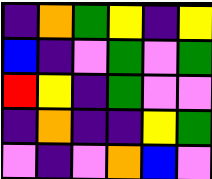[["indigo", "orange", "green", "yellow", "indigo", "yellow"], ["blue", "indigo", "violet", "green", "violet", "green"], ["red", "yellow", "indigo", "green", "violet", "violet"], ["indigo", "orange", "indigo", "indigo", "yellow", "green"], ["violet", "indigo", "violet", "orange", "blue", "violet"]]